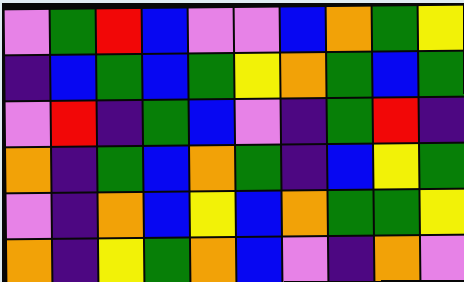[["violet", "green", "red", "blue", "violet", "violet", "blue", "orange", "green", "yellow"], ["indigo", "blue", "green", "blue", "green", "yellow", "orange", "green", "blue", "green"], ["violet", "red", "indigo", "green", "blue", "violet", "indigo", "green", "red", "indigo"], ["orange", "indigo", "green", "blue", "orange", "green", "indigo", "blue", "yellow", "green"], ["violet", "indigo", "orange", "blue", "yellow", "blue", "orange", "green", "green", "yellow"], ["orange", "indigo", "yellow", "green", "orange", "blue", "violet", "indigo", "orange", "violet"]]